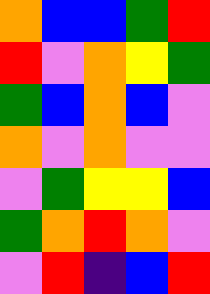[["orange", "blue", "blue", "green", "red"], ["red", "violet", "orange", "yellow", "green"], ["green", "blue", "orange", "blue", "violet"], ["orange", "violet", "orange", "violet", "violet"], ["violet", "green", "yellow", "yellow", "blue"], ["green", "orange", "red", "orange", "violet"], ["violet", "red", "indigo", "blue", "red"]]